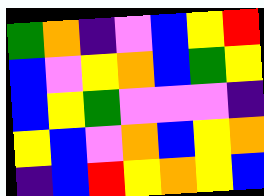[["green", "orange", "indigo", "violet", "blue", "yellow", "red"], ["blue", "violet", "yellow", "orange", "blue", "green", "yellow"], ["blue", "yellow", "green", "violet", "violet", "violet", "indigo"], ["yellow", "blue", "violet", "orange", "blue", "yellow", "orange"], ["indigo", "blue", "red", "yellow", "orange", "yellow", "blue"]]